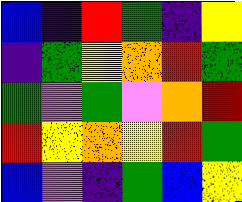[["blue", "indigo", "red", "green", "indigo", "yellow"], ["indigo", "green", "yellow", "orange", "red", "green"], ["green", "violet", "green", "violet", "orange", "red"], ["red", "yellow", "orange", "yellow", "red", "green"], ["blue", "violet", "indigo", "green", "blue", "yellow"]]